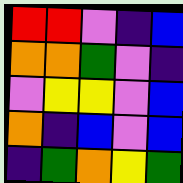[["red", "red", "violet", "indigo", "blue"], ["orange", "orange", "green", "violet", "indigo"], ["violet", "yellow", "yellow", "violet", "blue"], ["orange", "indigo", "blue", "violet", "blue"], ["indigo", "green", "orange", "yellow", "green"]]